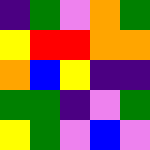[["indigo", "green", "violet", "orange", "green"], ["yellow", "red", "red", "orange", "orange"], ["orange", "blue", "yellow", "indigo", "indigo"], ["green", "green", "indigo", "violet", "green"], ["yellow", "green", "violet", "blue", "violet"]]